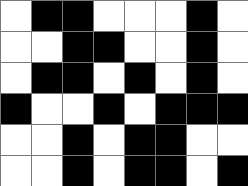[["white", "black", "black", "white", "white", "white", "black", "white"], ["white", "white", "black", "black", "white", "white", "black", "white"], ["white", "black", "black", "white", "black", "white", "black", "white"], ["black", "white", "white", "black", "white", "black", "black", "black"], ["white", "white", "black", "white", "black", "black", "white", "white"], ["white", "white", "black", "white", "black", "black", "white", "black"]]